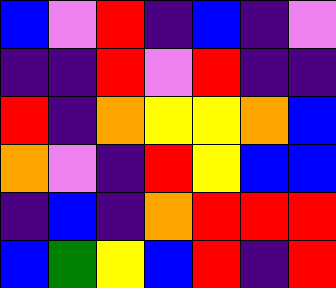[["blue", "violet", "red", "indigo", "blue", "indigo", "violet"], ["indigo", "indigo", "red", "violet", "red", "indigo", "indigo"], ["red", "indigo", "orange", "yellow", "yellow", "orange", "blue"], ["orange", "violet", "indigo", "red", "yellow", "blue", "blue"], ["indigo", "blue", "indigo", "orange", "red", "red", "red"], ["blue", "green", "yellow", "blue", "red", "indigo", "red"]]